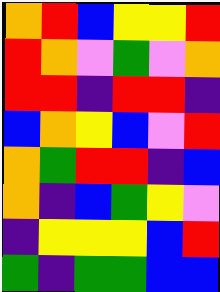[["orange", "red", "blue", "yellow", "yellow", "red"], ["red", "orange", "violet", "green", "violet", "orange"], ["red", "red", "indigo", "red", "red", "indigo"], ["blue", "orange", "yellow", "blue", "violet", "red"], ["orange", "green", "red", "red", "indigo", "blue"], ["orange", "indigo", "blue", "green", "yellow", "violet"], ["indigo", "yellow", "yellow", "yellow", "blue", "red"], ["green", "indigo", "green", "green", "blue", "blue"]]